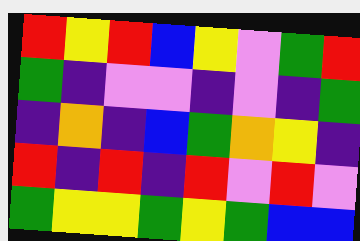[["red", "yellow", "red", "blue", "yellow", "violet", "green", "red"], ["green", "indigo", "violet", "violet", "indigo", "violet", "indigo", "green"], ["indigo", "orange", "indigo", "blue", "green", "orange", "yellow", "indigo"], ["red", "indigo", "red", "indigo", "red", "violet", "red", "violet"], ["green", "yellow", "yellow", "green", "yellow", "green", "blue", "blue"]]